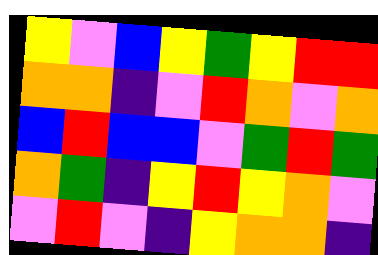[["yellow", "violet", "blue", "yellow", "green", "yellow", "red", "red"], ["orange", "orange", "indigo", "violet", "red", "orange", "violet", "orange"], ["blue", "red", "blue", "blue", "violet", "green", "red", "green"], ["orange", "green", "indigo", "yellow", "red", "yellow", "orange", "violet"], ["violet", "red", "violet", "indigo", "yellow", "orange", "orange", "indigo"]]